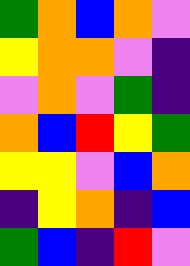[["green", "orange", "blue", "orange", "violet"], ["yellow", "orange", "orange", "violet", "indigo"], ["violet", "orange", "violet", "green", "indigo"], ["orange", "blue", "red", "yellow", "green"], ["yellow", "yellow", "violet", "blue", "orange"], ["indigo", "yellow", "orange", "indigo", "blue"], ["green", "blue", "indigo", "red", "violet"]]